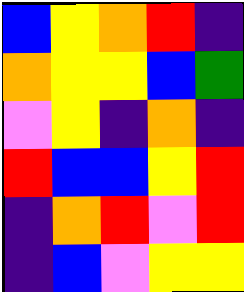[["blue", "yellow", "orange", "red", "indigo"], ["orange", "yellow", "yellow", "blue", "green"], ["violet", "yellow", "indigo", "orange", "indigo"], ["red", "blue", "blue", "yellow", "red"], ["indigo", "orange", "red", "violet", "red"], ["indigo", "blue", "violet", "yellow", "yellow"]]